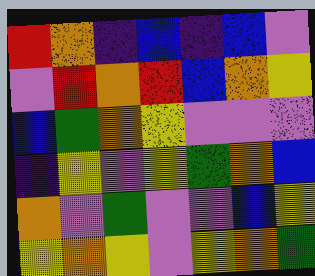[["red", "orange", "indigo", "blue", "indigo", "blue", "violet"], ["violet", "red", "orange", "red", "blue", "orange", "yellow"], ["blue", "green", "orange", "yellow", "violet", "violet", "violet"], ["indigo", "yellow", "violet", "yellow", "green", "orange", "blue"], ["orange", "violet", "green", "violet", "violet", "blue", "yellow"], ["yellow", "orange", "yellow", "violet", "yellow", "orange", "green"]]